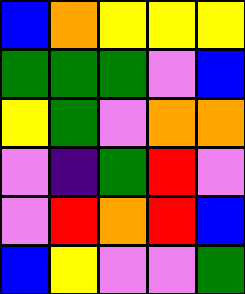[["blue", "orange", "yellow", "yellow", "yellow"], ["green", "green", "green", "violet", "blue"], ["yellow", "green", "violet", "orange", "orange"], ["violet", "indigo", "green", "red", "violet"], ["violet", "red", "orange", "red", "blue"], ["blue", "yellow", "violet", "violet", "green"]]